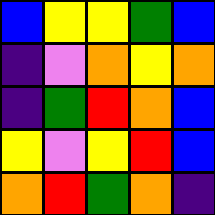[["blue", "yellow", "yellow", "green", "blue"], ["indigo", "violet", "orange", "yellow", "orange"], ["indigo", "green", "red", "orange", "blue"], ["yellow", "violet", "yellow", "red", "blue"], ["orange", "red", "green", "orange", "indigo"]]